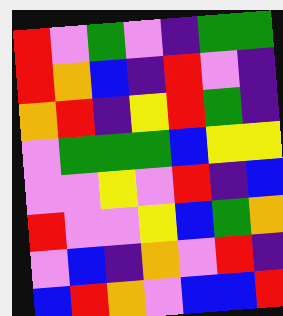[["red", "violet", "green", "violet", "indigo", "green", "green"], ["red", "orange", "blue", "indigo", "red", "violet", "indigo"], ["orange", "red", "indigo", "yellow", "red", "green", "indigo"], ["violet", "green", "green", "green", "blue", "yellow", "yellow"], ["violet", "violet", "yellow", "violet", "red", "indigo", "blue"], ["red", "violet", "violet", "yellow", "blue", "green", "orange"], ["violet", "blue", "indigo", "orange", "violet", "red", "indigo"], ["blue", "red", "orange", "violet", "blue", "blue", "red"]]